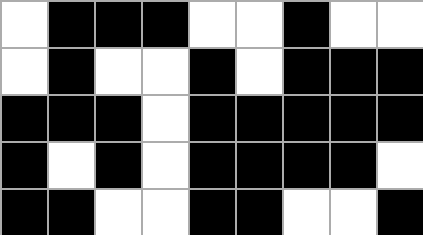[["white", "black", "black", "black", "white", "white", "black", "white", "white"], ["white", "black", "white", "white", "black", "white", "black", "black", "black"], ["black", "black", "black", "white", "black", "black", "black", "black", "black"], ["black", "white", "black", "white", "black", "black", "black", "black", "white"], ["black", "black", "white", "white", "black", "black", "white", "white", "black"]]